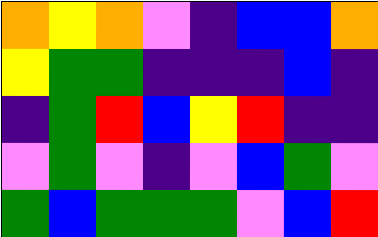[["orange", "yellow", "orange", "violet", "indigo", "blue", "blue", "orange"], ["yellow", "green", "green", "indigo", "indigo", "indigo", "blue", "indigo"], ["indigo", "green", "red", "blue", "yellow", "red", "indigo", "indigo"], ["violet", "green", "violet", "indigo", "violet", "blue", "green", "violet"], ["green", "blue", "green", "green", "green", "violet", "blue", "red"]]